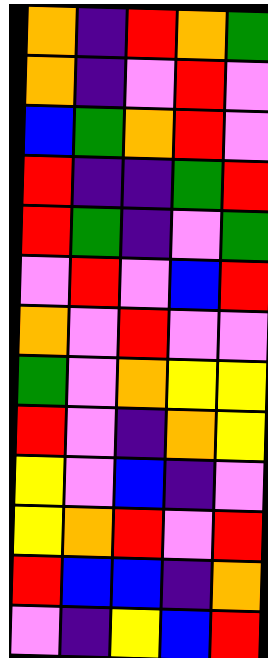[["orange", "indigo", "red", "orange", "green"], ["orange", "indigo", "violet", "red", "violet"], ["blue", "green", "orange", "red", "violet"], ["red", "indigo", "indigo", "green", "red"], ["red", "green", "indigo", "violet", "green"], ["violet", "red", "violet", "blue", "red"], ["orange", "violet", "red", "violet", "violet"], ["green", "violet", "orange", "yellow", "yellow"], ["red", "violet", "indigo", "orange", "yellow"], ["yellow", "violet", "blue", "indigo", "violet"], ["yellow", "orange", "red", "violet", "red"], ["red", "blue", "blue", "indigo", "orange"], ["violet", "indigo", "yellow", "blue", "red"]]